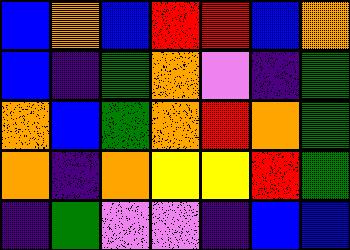[["blue", "orange", "blue", "red", "red", "blue", "orange"], ["blue", "indigo", "green", "orange", "violet", "indigo", "green"], ["orange", "blue", "green", "orange", "red", "orange", "green"], ["orange", "indigo", "orange", "yellow", "yellow", "red", "green"], ["indigo", "green", "violet", "violet", "indigo", "blue", "blue"]]